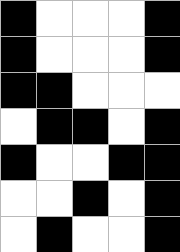[["black", "white", "white", "white", "black"], ["black", "white", "white", "white", "black"], ["black", "black", "white", "white", "white"], ["white", "black", "black", "white", "black"], ["black", "white", "white", "black", "black"], ["white", "white", "black", "white", "black"], ["white", "black", "white", "white", "black"]]